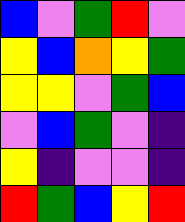[["blue", "violet", "green", "red", "violet"], ["yellow", "blue", "orange", "yellow", "green"], ["yellow", "yellow", "violet", "green", "blue"], ["violet", "blue", "green", "violet", "indigo"], ["yellow", "indigo", "violet", "violet", "indigo"], ["red", "green", "blue", "yellow", "red"]]